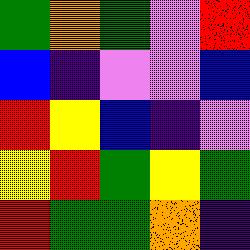[["green", "orange", "green", "violet", "red"], ["blue", "indigo", "violet", "violet", "blue"], ["red", "yellow", "blue", "indigo", "violet"], ["yellow", "red", "green", "yellow", "green"], ["red", "green", "green", "orange", "indigo"]]